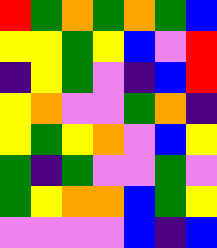[["red", "green", "orange", "green", "orange", "green", "blue"], ["yellow", "yellow", "green", "yellow", "blue", "violet", "red"], ["indigo", "yellow", "green", "violet", "indigo", "blue", "red"], ["yellow", "orange", "violet", "violet", "green", "orange", "indigo"], ["yellow", "green", "yellow", "orange", "violet", "blue", "yellow"], ["green", "indigo", "green", "violet", "violet", "green", "violet"], ["green", "yellow", "orange", "orange", "blue", "green", "yellow"], ["violet", "violet", "violet", "violet", "blue", "indigo", "blue"]]